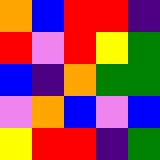[["orange", "blue", "red", "red", "indigo"], ["red", "violet", "red", "yellow", "green"], ["blue", "indigo", "orange", "green", "green"], ["violet", "orange", "blue", "violet", "blue"], ["yellow", "red", "red", "indigo", "green"]]